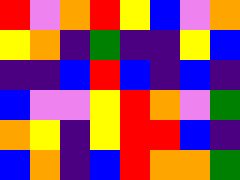[["red", "violet", "orange", "red", "yellow", "blue", "violet", "orange"], ["yellow", "orange", "indigo", "green", "indigo", "indigo", "yellow", "blue"], ["indigo", "indigo", "blue", "red", "blue", "indigo", "blue", "indigo"], ["blue", "violet", "violet", "yellow", "red", "orange", "violet", "green"], ["orange", "yellow", "indigo", "yellow", "red", "red", "blue", "indigo"], ["blue", "orange", "indigo", "blue", "red", "orange", "orange", "green"]]